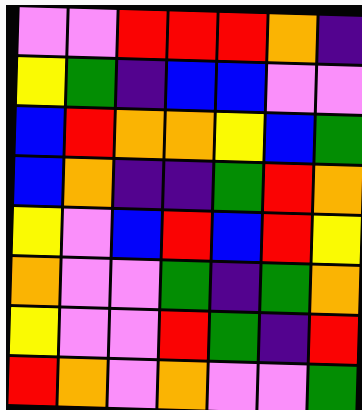[["violet", "violet", "red", "red", "red", "orange", "indigo"], ["yellow", "green", "indigo", "blue", "blue", "violet", "violet"], ["blue", "red", "orange", "orange", "yellow", "blue", "green"], ["blue", "orange", "indigo", "indigo", "green", "red", "orange"], ["yellow", "violet", "blue", "red", "blue", "red", "yellow"], ["orange", "violet", "violet", "green", "indigo", "green", "orange"], ["yellow", "violet", "violet", "red", "green", "indigo", "red"], ["red", "orange", "violet", "orange", "violet", "violet", "green"]]